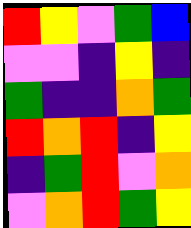[["red", "yellow", "violet", "green", "blue"], ["violet", "violet", "indigo", "yellow", "indigo"], ["green", "indigo", "indigo", "orange", "green"], ["red", "orange", "red", "indigo", "yellow"], ["indigo", "green", "red", "violet", "orange"], ["violet", "orange", "red", "green", "yellow"]]